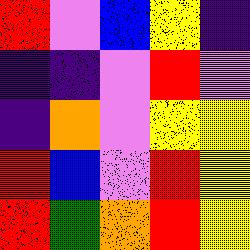[["red", "violet", "blue", "yellow", "indigo"], ["indigo", "indigo", "violet", "red", "violet"], ["indigo", "orange", "violet", "yellow", "yellow"], ["red", "blue", "violet", "red", "yellow"], ["red", "green", "orange", "red", "yellow"]]